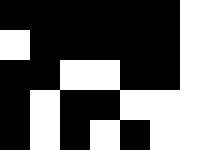[["black", "black", "black", "black", "black", "black", "white"], ["white", "black", "black", "black", "black", "black", "white"], ["black", "black", "white", "white", "black", "black", "white"], ["black", "white", "black", "black", "white", "white", "white"], ["black", "white", "black", "white", "black", "white", "white"]]